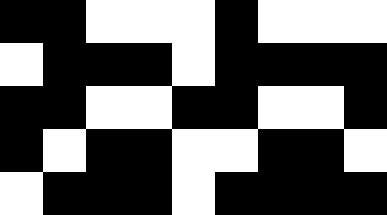[["black", "black", "white", "white", "white", "black", "white", "white", "white"], ["white", "black", "black", "black", "white", "black", "black", "black", "black"], ["black", "black", "white", "white", "black", "black", "white", "white", "black"], ["black", "white", "black", "black", "white", "white", "black", "black", "white"], ["white", "black", "black", "black", "white", "black", "black", "black", "black"]]